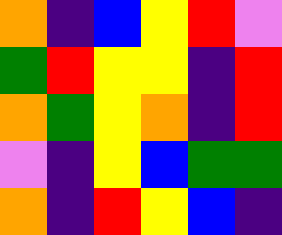[["orange", "indigo", "blue", "yellow", "red", "violet"], ["green", "red", "yellow", "yellow", "indigo", "red"], ["orange", "green", "yellow", "orange", "indigo", "red"], ["violet", "indigo", "yellow", "blue", "green", "green"], ["orange", "indigo", "red", "yellow", "blue", "indigo"]]